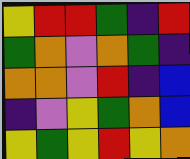[["yellow", "red", "red", "green", "indigo", "red"], ["green", "orange", "violet", "orange", "green", "indigo"], ["orange", "orange", "violet", "red", "indigo", "blue"], ["indigo", "violet", "yellow", "green", "orange", "blue"], ["yellow", "green", "yellow", "red", "yellow", "orange"]]